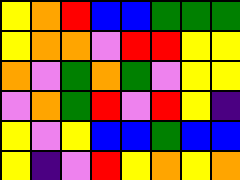[["yellow", "orange", "red", "blue", "blue", "green", "green", "green"], ["yellow", "orange", "orange", "violet", "red", "red", "yellow", "yellow"], ["orange", "violet", "green", "orange", "green", "violet", "yellow", "yellow"], ["violet", "orange", "green", "red", "violet", "red", "yellow", "indigo"], ["yellow", "violet", "yellow", "blue", "blue", "green", "blue", "blue"], ["yellow", "indigo", "violet", "red", "yellow", "orange", "yellow", "orange"]]